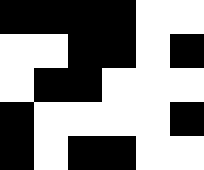[["black", "black", "black", "black", "white", "white"], ["white", "white", "black", "black", "white", "black"], ["white", "black", "black", "white", "white", "white"], ["black", "white", "white", "white", "white", "black"], ["black", "white", "black", "black", "white", "white"]]